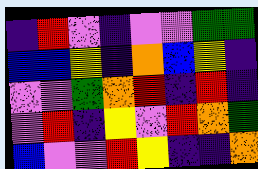[["indigo", "red", "violet", "indigo", "violet", "violet", "green", "green"], ["blue", "blue", "yellow", "indigo", "orange", "blue", "yellow", "indigo"], ["violet", "violet", "green", "orange", "red", "indigo", "red", "indigo"], ["violet", "red", "indigo", "yellow", "violet", "red", "orange", "green"], ["blue", "violet", "violet", "red", "yellow", "indigo", "indigo", "orange"]]